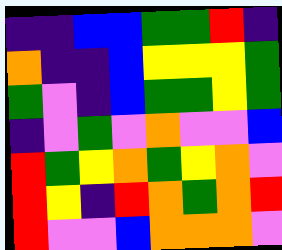[["indigo", "indigo", "blue", "blue", "green", "green", "red", "indigo"], ["orange", "indigo", "indigo", "blue", "yellow", "yellow", "yellow", "green"], ["green", "violet", "indigo", "blue", "green", "green", "yellow", "green"], ["indigo", "violet", "green", "violet", "orange", "violet", "violet", "blue"], ["red", "green", "yellow", "orange", "green", "yellow", "orange", "violet"], ["red", "yellow", "indigo", "red", "orange", "green", "orange", "red"], ["red", "violet", "violet", "blue", "orange", "orange", "orange", "violet"]]